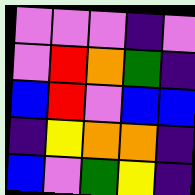[["violet", "violet", "violet", "indigo", "violet"], ["violet", "red", "orange", "green", "indigo"], ["blue", "red", "violet", "blue", "blue"], ["indigo", "yellow", "orange", "orange", "indigo"], ["blue", "violet", "green", "yellow", "indigo"]]